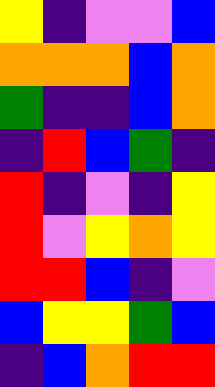[["yellow", "indigo", "violet", "violet", "blue"], ["orange", "orange", "orange", "blue", "orange"], ["green", "indigo", "indigo", "blue", "orange"], ["indigo", "red", "blue", "green", "indigo"], ["red", "indigo", "violet", "indigo", "yellow"], ["red", "violet", "yellow", "orange", "yellow"], ["red", "red", "blue", "indigo", "violet"], ["blue", "yellow", "yellow", "green", "blue"], ["indigo", "blue", "orange", "red", "red"]]